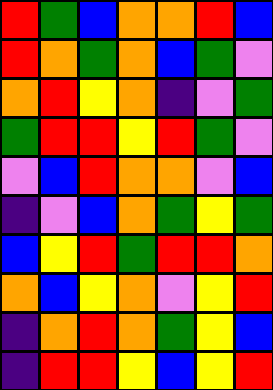[["red", "green", "blue", "orange", "orange", "red", "blue"], ["red", "orange", "green", "orange", "blue", "green", "violet"], ["orange", "red", "yellow", "orange", "indigo", "violet", "green"], ["green", "red", "red", "yellow", "red", "green", "violet"], ["violet", "blue", "red", "orange", "orange", "violet", "blue"], ["indigo", "violet", "blue", "orange", "green", "yellow", "green"], ["blue", "yellow", "red", "green", "red", "red", "orange"], ["orange", "blue", "yellow", "orange", "violet", "yellow", "red"], ["indigo", "orange", "red", "orange", "green", "yellow", "blue"], ["indigo", "red", "red", "yellow", "blue", "yellow", "red"]]